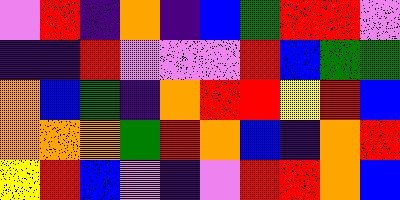[["violet", "red", "indigo", "orange", "indigo", "blue", "green", "red", "red", "violet"], ["indigo", "indigo", "red", "violet", "violet", "violet", "red", "blue", "green", "green"], ["orange", "blue", "green", "indigo", "orange", "red", "red", "yellow", "red", "blue"], ["orange", "orange", "orange", "green", "red", "orange", "blue", "indigo", "orange", "red"], ["yellow", "red", "blue", "violet", "indigo", "violet", "red", "red", "orange", "blue"]]